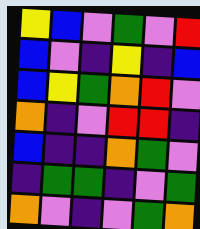[["yellow", "blue", "violet", "green", "violet", "red"], ["blue", "violet", "indigo", "yellow", "indigo", "blue"], ["blue", "yellow", "green", "orange", "red", "violet"], ["orange", "indigo", "violet", "red", "red", "indigo"], ["blue", "indigo", "indigo", "orange", "green", "violet"], ["indigo", "green", "green", "indigo", "violet", "green"], ["orange", "violet", "indigo", "violet", "green", "orange"]]